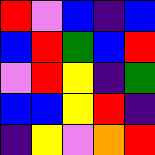[["red", "violet", "blue", "indigo", "blue"], ["blue", "red", "green", "blue", "red"], ["violet", "red", "yellow", "indigo", "green"], ["blue", "blue", "yellow", "red", "indigo"], ["indigo", "yellow", "violet", "orange", "red"]]